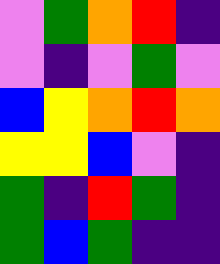[["violet", "green", "orange", "red", "indigo"], ["violet", "indigo", "violet", "green", "violet"], ["blue", "yellow", "orange", "red", "orange"], ["yellow", "yellow", "blue", "violet", "indigo"], ["green", "indigo", "red", "green", "indigo"], ["green", "blue", "green", "indigo", "indigo"]]